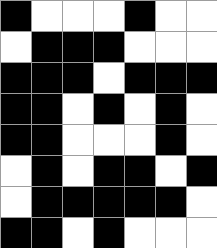[["black", "white", "white", "white", "black", "white", "white"], ["white", "black", "black", "black", "white", "white", "white"], ["black", "black", "black", "white", "black", "black", "black"], ["black", "black", "white", "black", "white", "black", "white"], ["black", "black", "white", "white", "white", "black", "white"], ["white", "black", "white", "black", "black", "white", "black"], ["white", "black", "black", "black", "black", "black", "white"], ["black", "black", "white", "black", "white", "white", "white"]]